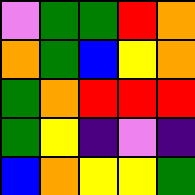[["violet", "green", "green", "red", "orange"], ["orange", "green", "blue", "yellow", "orange"], ["green", "orange", "red", "red", "red"], ["green", "yellow", "indigo", "violet", "indigo"], ["blue", "orange", "yellow", "yellow", "green"]]